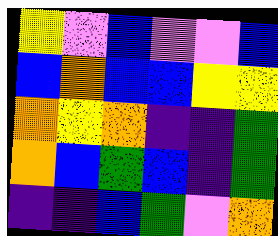[["yellow", "violet", "blue", "violet", "violet", "blue"], ["blue", "orange", "blue", "blue", "yellow", "yellow"], ["orange", "yellow", "orange", "indigo", "indigo", "green"], ["orange", "blue", "green", "blue", "indigo", "green"], ["indigo", "indigo", "blue", "green", "violet", "orange"]]